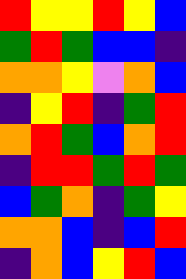[["red", "yellow", "yellow", "red", "yellow", "blue"], ["green", "red", "green", "blue", "blue", "indigo"], ["orange", "orange", "yellow", "violet", "orange", "blue"], ["indigo", "yellow", "red", "indigo", "green", "red"], ["orange", "red", "green", "blue", "orange", "red"], ["indigo", "red", "red", "green", "red", "green"], ["blue", "green", "orange", "indigo", "green", "yellow"], ["orange", "orange", "blue", "indigo", "blue", "red"], ["indigo", "orange", "blue", "yellow", "red", "blue"]]